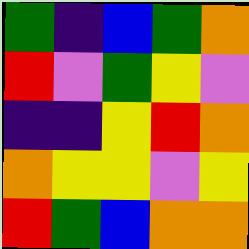[["green", "indigo", "blue", "green", "orange"], ["red", "violet", "green", "yellow", "violet"], ["indigo", "indigo", "yellow", "red", "orange"], ["orange", "yellow", "yellow", "violet", "yellow"], ["red", "green", "blue", "orange", "orange"]]